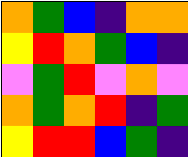[["orange", "green", "blue", "indigo", "orange", "orange"], ["yellow", "red", "orange", "green", "blue", "indigo"], ["violet", "green", "red", "violet", "orange", "violet"], ["orange", "green", "orange", "red", "indigo", "green"], ["yellow", "red", "red", "blue", "green", "indigo"]]